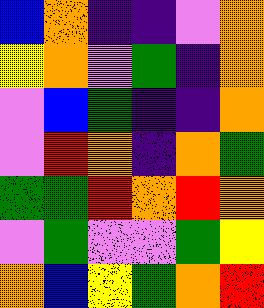[["blue", "orange", "indigo", "indigo", "violet", "orange"], ["yellow", "orange", "violet", "green", "indigo", "orange"], ["violet", "blue", "green", "indigo", "indigo", "orange"], ["violet", "red", "orange", "indigo", "orange", "green"], ["green", "green", "red", "orange", "red", "orange"], ["violet", "green", "violet", "violet", "green", "yellow"], ["orange", "blue", "yellow", "green", "orange", "red"]]